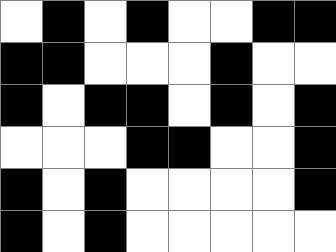[["white", "black", "white", "black", "white", "white", "black", "black"], ["black", "black", "white", "white", "white", "black", "white", "white"], ["black", "white", "black", "black", "white", "black", "white", "black"], ["white", "white", "white", "black", "black", "white", "white", "black"], ["black", "white", "black", "white", "white", "white", "white", "black"], ["black", "white", "black", "white", "white", "white", "white", "white"]]